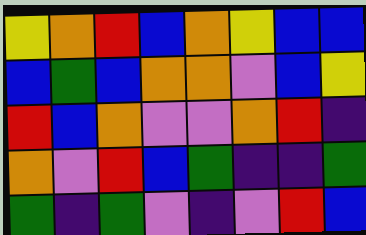[["yellow", "orange", "red", "blue", "orange", "yellow", "blue", "blue"], ["blue", "green", "blue", "orange", "orange", "violet", "blue", "yellow"], ["red", "blue", "orange", "violet", "violet", "orange", "red", "indigo"], ["orange", "violet", "red", "blue", "green", "indigo", "indigo", "green"], ["green", "indigo", "green", "violet", "indigo", "violet", "red", "blue"]]